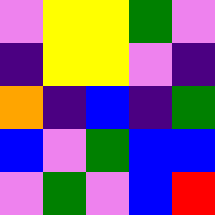[["violet", "yellow", "yellow", "green", "violet"], ["indigo", "yellow", "yellow", "violet", "indigo"], ["orange", "indigo", "blue", "indigo", "green"], ["blue", "violet", "green", "blue", "blue"], ["violet", "green", "violet", "blue", "red"]]